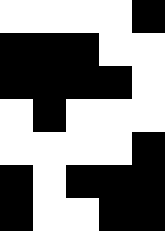[["white", "white", "white", "white", "black"], ["black", "black", "black", "white", "white"], ["black", "black", "black", "black", "white"], ["white", "black", "white", "white", "white"], ["white", "white", "white", "white", "black"], ["black", "white", "black", "black", "black"], ["black", "white", "white", "black", "black"]]